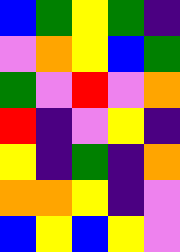[["blue", "green", "yellow", "green", "indigo"], ["violet", "orange", "yellow", "blue", "green"], ["green", "violet", "red", "violet", "orange"], ["red", "indigo", "violet", "yellow", "indigo"], ["yellow", "indigo", "green", "indigo", "orange"], ["orange", "orange", "yellow", "indigo", "violet"], ["blue", "yellow", "blue", "yellow", "violet"]]